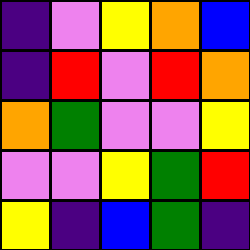[["indigo", "violet", "yellow", "orange", "blue"], ["indigo", "red", "violet", "red", "orange"], ["orange", "green", "violet", "violet", "yellow"], ["violet", "violet", "yellow", "green", "red"], ["yellow", "indigo", "blue", "green", "indigo"]]